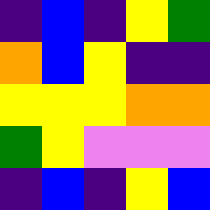[["indigo", "blue", "indigo", "yellow", "green"], ["orange", "blue", "yellow", "indigo", "indigo"], ["yellow", "yellow", "yellow", "orange", "orange"], ["green", "yellow", "violet", "violet", "violet"], ["indigo", "blue", "indigo", "yellow", "blue"]]